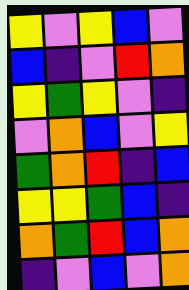[["yellow", "violet", "yellow", "blue", "violet"], ["blue", "indigo", "violet", "red", "orange"], ["yellow", "green", "yellow", "violet", "indigo"], ["violet", "orange", "blue", "violet", "yellow"], ["green", "orange", "red", "indigo", "blue"], ["yellow", "yellow", "green", "blue", "indigo"], ["orange", "green", "red", "blue", "orange"], ["indigo", "violet", "blue", "violet", "orange"]]